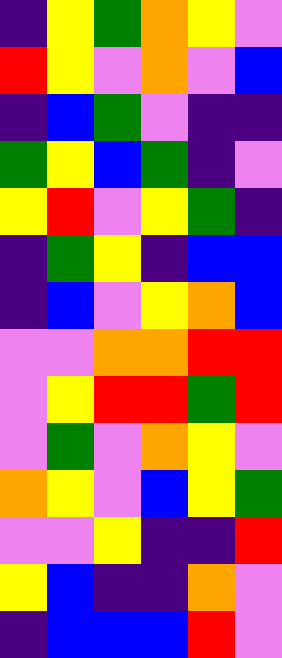[["indigo", "yellow", "green", "orange", "yellow", "violet"], ["red", "yellow", "violet", "orange", "violet", "blue"], ["indigo", "blue", "green", "violet", "indigo", "indigo"], ["green", "yellow", "blue", "green", "indigo", "violet"], ["yellow", "red", "violet", "yellow", "green", "indigo"], ["indigo", "green", "yellow", "indigo", "blue", "blue"], ["indigo", "blue", "violet", "yellow", "orange", "blue"], ["violet", "violet", "orange", "orange", "red", "red"], ["violet", "yellow", "red", "red", "green", "red"], ["violet", "green", "violet", "orange", "yellow", "violet"], ["orange", "yellow", "violet", "blue", "yellow", "green"], ["violet", "violet", "yellow", "indigo", "indigo", "red"], ["yellow", "blue", "indigo", "indigo", "orange", "violet"], ["indigo", "blue", "blue", "blue", "red", "violet"]]